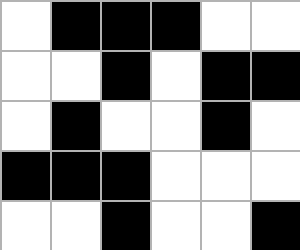[["white", "black", "black", "black", "white", "white"], ["white", "white", "black", "white", "black", "black"], ["white", "black", "white", "white", "black", "white"], ["black", "black", "black", "white", "white", "white"], ["white", "white", "black", "white", "white", "black"]]